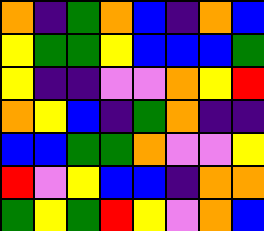[["orange", "indigo", "green", "orange", "blue", "indigo", "orange", "blue"], ["yellow", "green", "green", "yellow", "blue", "blue", "blue", "green"], ["yellow", "indigo", "indigo", "violet", "violet", "orange", "yellow", "red"], ["orange", "yellow", "blue", "indigo", "green", "orange", "indigo", "indigo"], ["blue", "blue", "green", "green", "orange", "violet", "violet", "yellow"], ["red", "violet", "yellow", "blue", "blue", "indigo", "orange", "orange"], ["green", "yellow", "green", "red", "yellow", "violet", "orange", "blue"]]